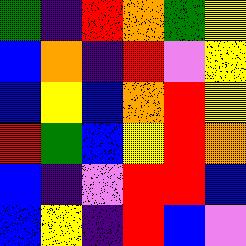[["green", "indigo", "red", "orange", "green", "yellow"], ["blue", "orange", "indigo", "red", "violet", "yellow"], ["blue", "yellow", "blue", "orange", "red", "yellow"], ["red", "green", "blue", "yellow", "red", "orange"], ["blue", "indigo", "violet", "red", "red", "blue"], ["blue", "yellow", "indigo", "red", "blue", "violet"]]